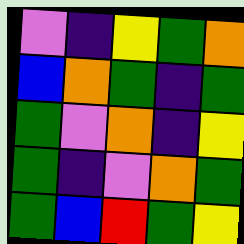[["violet", "indigo", "yellow", "green", "orange"], ["blue", "orange", "green", "indigo", "green"], ["green", "violet", "orange", "indigo", "yellow"], ["green", "indigo", "violet", "orange", "green"], ["green", "blue", "red", "green", "yellow"]]